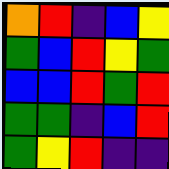[["orange", "red", "indigo", "blue", "yellow"], ["green", "blue", "red", "yellow", "green"], ["blue", "blue", "red", "green", "red"], ["green", "green", "indigo", "blue", "red"], ["green", "yellow", "red", "indigo", "indigo"]]